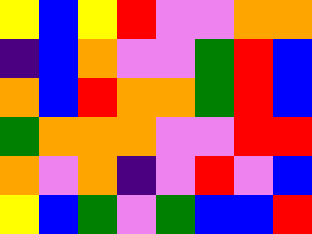[["yellow", "blue", "yellow", "red", "violet", "violet", "orange", "orange"], ["indigo", "blue", "orange", "violet", "violet", "green", "red", "blue"], ["orange", "blue", "red", "orange", "orange", "green", "red", "blue"], ["green", "orange", "orange", "orange", "violet", "violet", "red", "red"], ["orange", "violet", "orange", "indigo", "violet", "red", "violet", "blue"], ["yellow", "blue", "green", "violet", "green", "blue", "blue", "red"]]